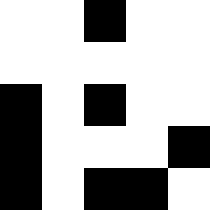[["white", "white", "black", "white", "white"], ["white", "white", "white", "white", "white"], ["black", "white", "black", "white", "white"], ["black", "white", "white", "white", "black"], ["black", "white", "black", "black", "white"]]